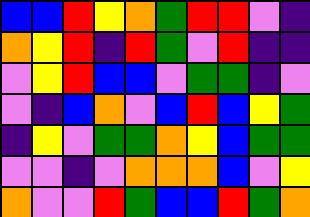[["blue", "blue", "red", "yellow", "orange", "green", "red", "red", "violet", "indigo"], ["orange", "yellow", "red", "indigo", "red", "green", "violet", "red", "indigo", "indigo"], ["violet", "yellow", "red", "blue", "blue", "violet", "green", "green", "indigo", "violet"], ["violet", "indigo", "blue", "orange", "violet", "blue", "red", "blue", "yellow", "green"], ["indigo", "yellow", "violet", "green", "green", "orange", "yellow", "blue", "green", "green"], ["violet", "violet", "indigo", "violet", "orange", "orange", "orange", "blue", "violet", "yellow"], ["orange", "violet", "violet", "red", "green", "blue", "blue", "red", "green", "orange"]]